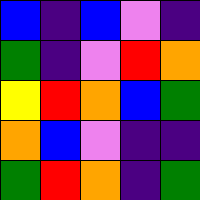[["blue", "indigo", "blue", "violet", "indigo"], ["green", "indigo", "violet", "red", "orange"], ["yellow", "red", "orange", "blue", "green"], ["orange", "blue", "violet", "indigo", "indigo"], ["green", "red", "orange", "indigo", "green"]]